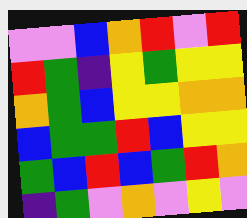[["violet", "violet", "blue", "orange", "red", "violet", "red"], ["red", "green", "indigo", "yellow", "green", "yellow", "yellow"], ["orange", "green", "blue", "yellow", "yellow", "orange", "orange"], ["blue", "green", "green", "red", "blue", "yellow", "yellow"], ["green", "blue", "red", "blue", "green", "red", "orange"], ["indigo", "green", "violet", "orange", "violet", "yellow", "violet"]]